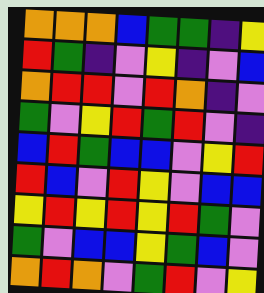[["orange", "orange", "orange", "blue", "green", "green", "indigo", "yellow"], ["red", "green", "indigo", "violet", "yellow", "indigo", "violet", "blue"], ["orange", "red", "red", "violet", "red", "orange", "indigo", "violet"], ["green", "violet", "yellow", "red", "green", "red", "violet", "indigo"], ["blue", "red", "green", "blue", "blue", "violet", "yellow", "red"], ["red", "blue", "violet", "red", "yellow", "violet", "blue", "blue"], ["yellow", "red", "yellow", "red", "yellow", "red", "green", "violet"], ["green", "violet", "blue", "blue", "yellow", "green", "blue", "violet"], ["orange", "red", "orange", "violet", "green", "red", "violet", "yellow"]]